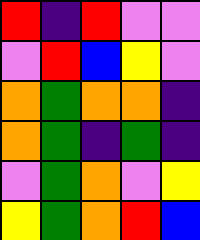[["red", "indigo", "red", "violet", "violet"], ["violet", "red", "blue", "yellow", "violet"], ["orange", "green", "orange", "orange", "indigo"], ["orange", "green", "indigo", "green", "indigo"], ["violet", "green", "orange", "violet", "yellow"], ["yellow", "green", "orange", "red", "blue"]]